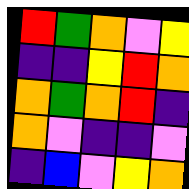[["red", "green", "orange", "violet", "yellow"], ["indigo", "indigo", "yellow", "red", "orange"], ["orange", "green", "orange", "red", "indigo"], ["orange", "violet", "indigo", "indigo", "violet"], ["indigo", "blue", "violet", "yellow", "orange"]]